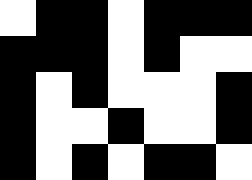[["white", "black", "black", "white", "black", "black", "black"], ["black", "black", "black", "white", "black", "white", "white"], ["black", "white", "black", "white", "white", "white", "black"], ["black", "white", "white", "black", "white", "white", "black"], ["black", "white", "black", "white", "black", "black", "white"]]